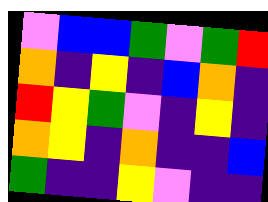[["violet", "blue", "blue", "green", "violet", "green", "red"], ["orange", "indigo", "yellow", "indigo", "blue", "orange", "indigo"], ["red", "yellow", "green", "violet", "indigo", "yellow", "indigo"], ["orange", "yellow", "indigo", "orange", "indigo", "indigo", "blue"], ["green", "indigo", "indigo", "yellow", "violet", "indigo", "indigo"]]